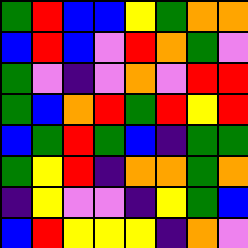[["green", "red", "blue", "blue", "yellow", "green", "orange", "orange"], ["blue", "red", "blue", "violet", "red", "orange", "green", "violet"], ["green", "violet", "indigo", "violet", "orange", "violet", "red", "red"], ["green", "blue", "orange", "red", "green", "red", "yellow", "red"], ["blue", "green", "red", "green", "blue", "indigo", "green", "green"], ["green", "yellow", "red", "indigo", "orange", "orange", "green", "orange"], ["indigo", "yellow", "violet", "violet", "indigo", "yellow", "green", "blue"], ["blue", "red", "yellow", "yellow", "yellow", "indigo", "orange", "violet"]]